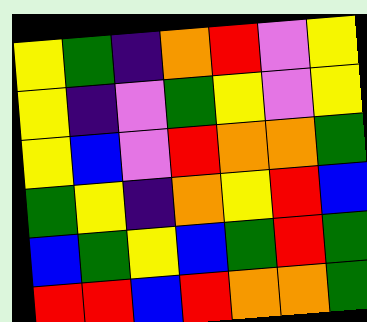[["yellow", "green", "indigo", "orange", "red", "violet", "yellow"], ["yellow", "indigo", "violet", "green", "yellow", "violet", "yellow"], ["yellow", "blue", "violet", "red", "orange", "orange", "green"], ["green", "yellow", "indigo", "orange", "yellow", "red", "blue"], ["blue", "green", "yellow", "blue", "green", "red", "green"], ["red", "red", "blue", "red", "orange", "orange", "green"]]